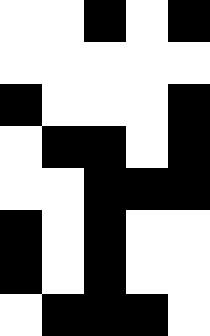[["white", "white", "black", "white", "black"], ["white", "white", "white", "white", "white"], ["black", "white", "white", "white", "black"], ["white", "black", "black", "white", "black"], ["white", "white", "black", "black", "black"], ["black", "white", "black", "white", "white"], ["black", "white", "black", "white", "white"], ["white", "black", "black", "black", "white"]]